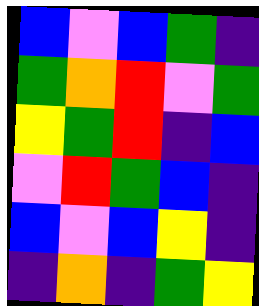[["blue", "violet", "blue", "green", "indigo"], ["green", "orange", "red", "violet", "green"], ["yellow", "green", "red", "indigo", "blue"], ["violet", "red", "green", "blue", "indigo"], ["blue", "violet", "blue", "yellow", "indigo"], ["indigo", "orange", "indigo", "green", "yellow"]]